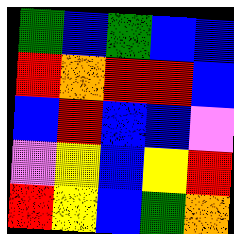[["green", "blue", "green", "blue", "blue"], ["red", "orange", "red", "red", "blue"], ["blue", "red", "blue", "blue", "violet"], ["violet", "yellow", "blue", "yellow", "red"], ["red", "yellow", "blue", "green", "orange"]]